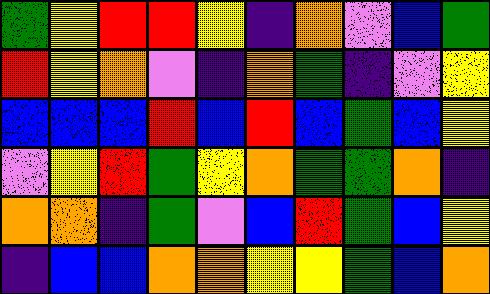[["green", "yellow", "red", "red", "yellow", "indigo", "orange", "violet", "blue", "green"], ["red", "yellow", "orange", "violet", "indigo", "orange", "green", "indigo", "violet", "yellow"], ["blue", "blue", "blue", "red", "blue", "red", "blue", "green", "blue", "yellow"], ["violet", "yellow", "red", "green", "yellow", "orange", "green", "green", "orange", "indigo"], ["orange", "orange", "indigo", "green", "violet", "blue", "red", "green", "blue", "yellow"], ["indigo", "blue", "blue", "orange", "orange", "yellow", "yellow", "green", "blue", "orange"]]